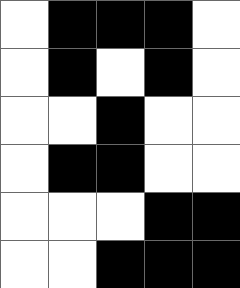[["white", "black", "black", "black", "white"], ["white", "black", "white", "black", "white"], ["white", "white", "black", "white", "white"], ["white", "black", "black", "white", "white"], ["white", "white", "white", "black", "black"], ["white", "white", "black", "black", "black"]]